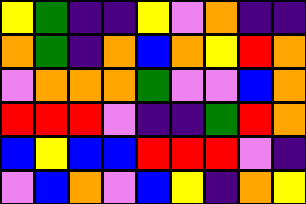[["yellow", "green", "indigo", "indigo", "yellow", "violet", "orange", "indigo", "indigo"], ["orange", "green", "indigo", "orange", "blue", "orange", "yellow", "red", "orange"], ["violet", "orange", "orange", "orange", "green", "violet", "violet", "blue", "orange"], ["red", "red", "red", "violet", "indigo", "indigo", "green", "red", "orange"], ["blue", "yellow", "blue", "blue", "red", "red", "red", "violet", "indigo"], ["violet", "blue", "orange", "violet", "blue", "yellow", "indigo", "orange", "yellow"]]